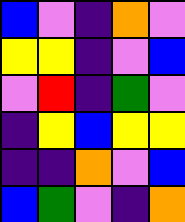[["blue", "violet", "indigo", "orange", "violet"], ["yellow", "yellow", "indigo", "violet", "blue"], ["violet", "red", "indigo", "green", "violet"], ["indigo", "yellow", "blue", "yellow", "yellow"], ["indigo", "indigo", "orange", "violet", "blue"], ["blue", "green", "violet", "indigo", "orange"]]